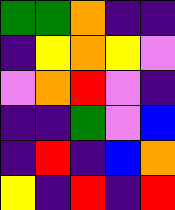[["green", "green", "orange", "indigo", "indigo"], ["indigo", "yellow", "orange", "yellow", "violet"], ["violet", "orange", "red", "violet", "indigo"], ["indigo", "indigo", "green", "violet", "blue"], ["indigo", "red", "indigo", "blue", "orange"], ["yellow", "indigo", "red", "indigo", "red"]]